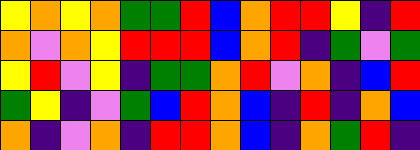[["yellow", "orange", "yellow", "orange", "green", "green", "red", "blue", "orange", "red", "red", "yellow", "indigo", "red"], ["orange", "violet", "orange", "yellow", "red", "red", "red", "blue", "orange", "red", "indigo", "green", "violet", "green"], ["yellow", "red", "violet", "yellow", "indigo", "green", "green", "orange", "red", "violet", "orange", "indigo", "blue", "red"], ["green", "yellow", "indigo", "violet", "green", "blue", "red", "orange", "blue", "indigo", "red", "indigo", "orange", "blue"], ["orange", "indigo", "violet", "orange", "indigo", "red", "red", "orange", "blue", "indigo", "orange", "green", "red", "indigo"]]